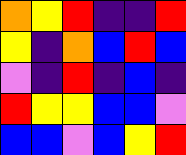[["orange", "yellow", "red", "indigo", "indigo", "red"], ["yellow", "indigo", "orange", "blue", "red", "blue"], ["violet", "indigo", "red", "indigo", "blue", "indigo"], ["red", "yellow", "yellow", "blue", "blue", "violet"], ["blue", "blue", "violet", "blue", "yellow", "red"]]